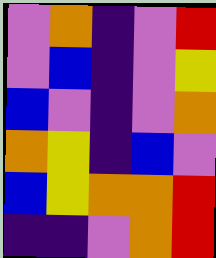[["violet", "orange", "indigo", "violet", "red"], ["violet", "blue", "indigo", "violet", "yellow"], ["blue", "violet", "indigo", "violet", "orange"], ["orange", "yellow", "indigo", "blue", "violet"], ["blue", "yellow", "orange", "orange", "red"], ["indigo", "indigo", "violet", "orange", "red"]]